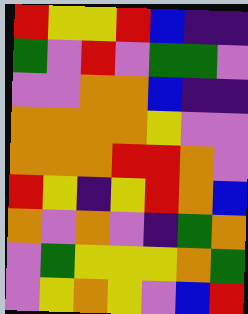[["red", "yellow", "yellow", "red", "blue", "indigo", "indigo"], ["green", "violet", "red", "violet", "green", "green", "violet"], ["violet", "violet", "orange", "orange", "blue", "indigo", "indigo"], ["orange", "orange", "orange", "orange", "yellow", "violet", "violet"], ["orange", "orange", "orange", "red", "red", "orange", "violet"], ["red", "yellow", "indigo", "yellow", "red", "orange", "blue"], ["orange", "violet", "orange", "violet", "indigo", "green", "orange"], ["violet", "green", "yellow", "yellow", "yellow", "orange", "green"], ["violet", "yellow", "orange", "yellow", "violet", "blue", "red"]]